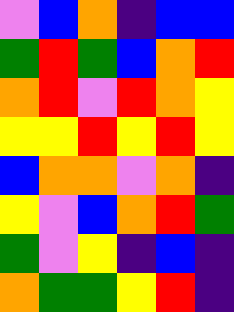[["violet", "blue", "orange", "indigo", "blue", "blue"], ["green", "red", "green", "blue", "orange", "red"], ["orange", "red", "violet", "red", "orange", "yellow"], ["yellow", "yellow", "red", "yellow", "red", "yellow"], ["blue", "orange", "orange", "violet", "orange", "indigo"], ["yellow", "violet", "blue", "orange", "red", "green"], ["green", "violet", "yellow", "indigo", "blue", "indigo"], ["orange", "green", "green", "yellow", "red", "indigo"]]